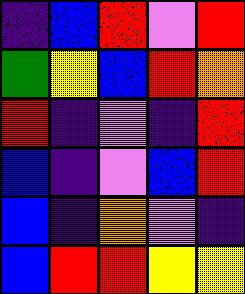[["indigo", "blue", "red", "violet", "red"], ["green", "yellow", "blue", "red", "orange"], ["red", "indigo", "violet", "indigo", "red"], ["blue", "indigo", "violet", "blue", "red"], ["blue", "indigo", "orange", "violet", "indigo"], ["blue", "red", "red", "yellow", "yellow"]]